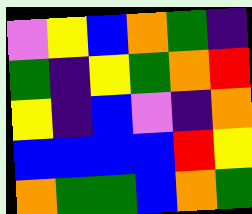[["violet", "yellow", "blue", "orange", "green", "indigo"], ["green", "indigo", "yellow", "green", "orange", "red"], ["yellow", "indigo", "blue", "violet", "indigo", "orange"], ["blue", "blue", "blue", "blue", "red", "yellow"], ["orange", "green", "green", "blue", "orange", "green"]]